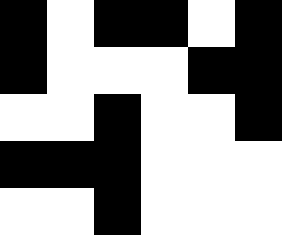[["black", "white", "black", "black", "white", "black"], ["black", "white", "white", "white", "black", "black"], ["white", "white", "black", "white", "white", "black"], ["black", "black", "black", "white", "white", "white"], ["white", "white", "black", "white", "white", "white"]]